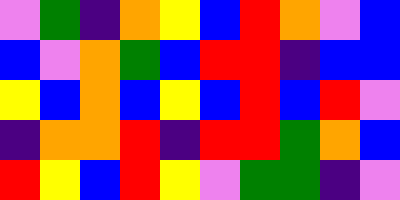[["violet", "green", "indigo", "orange", "yellow", "blue", "red", "orange", "violet", "blue"], ["blue", "violet", "orange", "green", "blue", "red", "red", "indigo", "blue", "blue"], ["yellow", "blue", "orange", "blue", "yellow", "blue", "red", "blue", "red", "violet"], ["indigo", "orange", "orange", "red", "indigo", "red", "red", "green", "orange", "blue"], ["red", "yellow", "blue", "red", "yellow", "violet", "green", "green", "indigo", "violet"]]